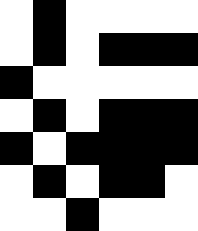[["white", "black", "white", "white", "white", "white"], ["white", "black", "white", "black", "black", "black"], ["black", "white", "white", "white", "white", "white"], ["white", "black", "white", "black", "black", "black"], ["black", "white", "black", "black", "black", "black"], ["white", "black", "white", "black", "black", "white"], ["white", "white", "black", "white", "white", "white"]]